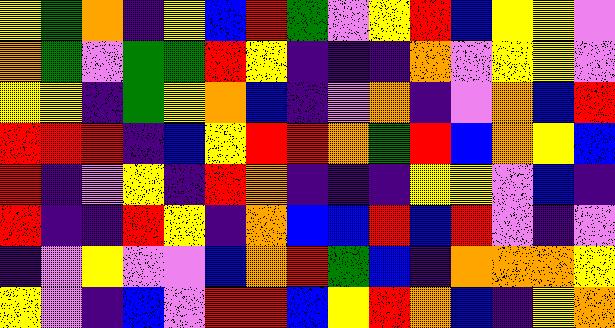[["yellow", "green", "orange", "indigo", "yellow", "blue", "red", "green", "violet", "yellow", "red", "blue", "yellow", "yellow", "violet"], ["orange", "green", "violet", "green", "green", "red", "yellow", "indigo", "indigo", "indigo", "orange", "violet", "yellow", "yellow", "violet"], ["yellow", "yellow", "indigo", "green", "yellow", "orange", "blue", "indigo", "violet", "orange", "indigo", "violet", "orange", "blue", "red"], ["red", "red", "red", "indigo", "blue", "yellow", "red", "red", "orange", "green", "red", "blue", "orange", "yellow", "blue"], ["red", "indigo", "violet", "yellow", "indigo", "red", "orange", "indigo", "indigo", "indigo", "yellow", "yellow", "violet", "blue", "indigo"], ["red", "indigo", "indigo", "red", "yellow", "indigo", "orange", "blue", "blue", "red", "blue", "red", "violet", "indigo", "violet"], ["indigo", "violet", "yellow", "violet", "violet", "blue", "orange", "red", "green", "blue", "indigo", "orange", "orange", "orange", "yellow"], ["yellow", "violet", "indigo", "blue", "violet", "red", "red", "blue", "yellow", "red", "orange", "blue", "indigo", "yellow", "orange"]]